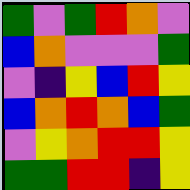[["green", "violet", "green", "red", "orange", "violet"], ["blue", "orange", "violet", "violet", "violet", "green"], ["violet", "indigo", "yellow", "blue", "red", "yellow"], ["blue", "orange", "red", "orange", "blue", "green"], ["violet", "yellow", "orange", "red", "red", "yellow"], ["green", "green", "red", "red", "indigo", "yellow"]]